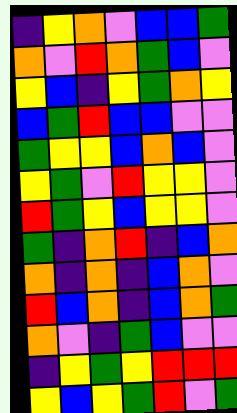[["indigo", "yellow", "orange", "violet", "blue", "blue", "green"], ["orange", "violet", "red", "orange", "green", "blue", "violet"], ["yellow", "blue", "indigo", "yellow", "green", "orange", "yellow"], ["blue", "green", "red", "blue", "blue", "violet", "violet"], ["green", "yellow", "yellow", "blue", "orange", "blue", "violet"], ["yellow", "green", "violet", "red", "yellow", "yellow", "violet"], ["red", "green", "yellow", "blue", "yellow", "yellow", "violet"], ["green", "indigo", "orange", "red", "indigo", "blue", "orange"], ["orange", "indigo", "orange", "indigo", "blue", "orange", "violet"], ["red", "blue", "orange", "indigo", "blue", "orange", "green"], ["orange", "violet", "indigo", "green", "blue", "violet", "violet"], ["indigo", "yellow", "green", "yellow", "red", "red", "red"], ["yellow", "blue", "yellow", "green", "red", "violet", "green"]]